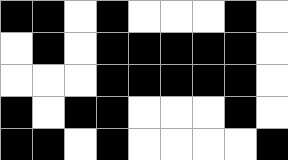[["black", "black", "white", "black", "white", "white", "white", "black", "white"], ["white", "black", "white", "black", "black", "black", "black", "black", "white"], ["white", "white", "white", "black", "black", "black", "black", "black", "white"], ["black", "white", "black", "black", "white", "white", "white", "black", "white"], ["black", "black", "white", "black", "white", "white", "white", "white", "black"]]